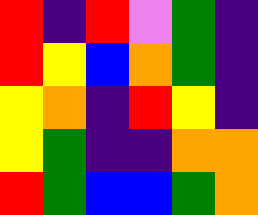[["red", "indigo", "red", "violet", "green", "indigo"], ["red", "yellow", "blue", "orange", "green", "indigo"], ["yellow", "orange", "indigo", "red", "yellow", "indigo"], ["yellow", "green", "indigo", "indigo", "orange", "orange"], ["red", "green", "blue", "blue", "green", "orange"]]